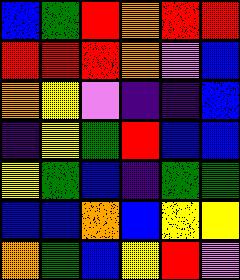[["blue", "green", "red", "orange", "red", "red"], ["red", "red", "red", "orange", "violet", "blue"], ["orange", "yellow", "violet", "indigo", "indigo", "blue"], ["indigo", "yellow", "green", "red", "blue", "blue"], ["yellow", "green", "blue", "indigo", "green", "green"], ["blue", "blue", "orange", "blue", "yellow", "yellow"], ["orange", "green", "blue", "yellow", "red", "violet"]]